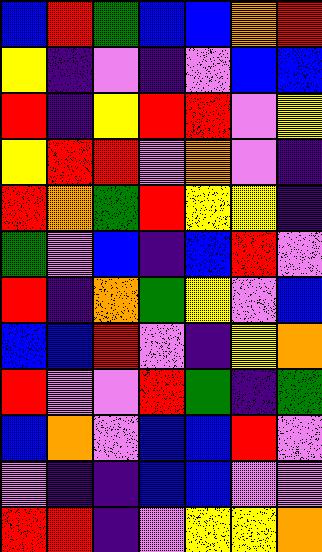[["blue", "red", "green", "blue", "blue", "orange", "red"], ["yellow", "indigo", "violet", "indigo", "violet", "blue", "blue"], ["red", "indigo", "yellow", "red", "red", "violet", "yellow"], ["yellow", "red", "red", "violet", "orange", "violet", "indigo"], ["red", "orange", "green", "red", "yellow", "yellow", "indigo"], ["green", "violet", "blue", "indigo", "blue", "red", "violet"], ["red", "indigo", "orange", "green", "yellow", "violet", "blue"], ["blue", "blue", "red", "violet", "indigo", "yellow", "orange"], ["red", "violet", "violet", "red", "green", "indigo", "green"], ["blue", "orange", "violet", "blue", "blue", "red", "violet"], ["violet", "indigo", "indigo", "blue", "blue", "violet", "violet"], ["red", "red", "indigo", "violet", "yellow", "yellow", "orange"]]